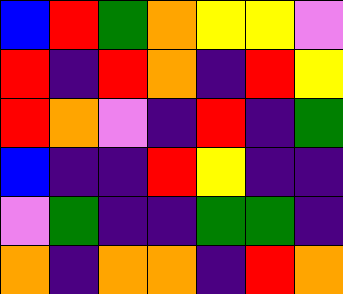[["blue", "red", "green", "orange", "yellow", "yellow", "violet"], ["red", "indigo", "red", "orange", "indigo", "red", "yellow"], ["red", "orange", "violet", "indigo", "red", "indigo", "green"], ["blue", "indigo", "indigo", "red", "yellow", "indigo", "indigo"], ["violet", "green", "indigo", "indigo", "green", "green", "indigo"], ["orange", "indigo", "orange", "orange", "indigo", "red", "orange"]]